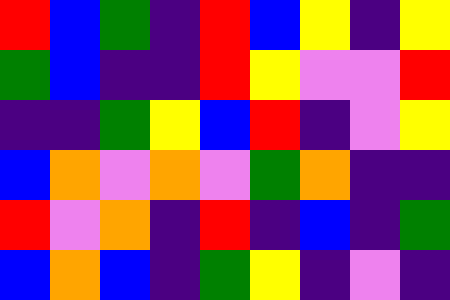[["red", "blue", "green", "indigo", "red", "blue", "yellow", "indigo", "yellow"], ["green", "blue", "indigo", "indigo", "red", "yellow", "violet", "violet", "red"], ["indigo", "indigo", "green", "yellow", "blue", "red", "indigo", "violet", "yellow"], ["blue", "orange", "violet", "orange", "violet", "green", "orange", "indigo", "indigo"], ["red", "violet", "orange", "indigo", "red", "indigo", "blue", "indigo", "green"], ["blue", "orange", "blue", "indigo", "green", "yellow", "indigo", "violet", "indigo"]]